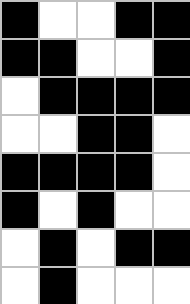[["black", "white", "white", "black", "black"], ["black", "black", "white", "white", "black"], ["white", "black", "black", "black", "black"], ["white", "white", "black", "black", "white"], ["black", "black", "black", "black", "white"], ["black", "white", "black", "white", "white"], ["white", "black", "white", "black", "black"], ["white", "black", "white", "white", "white"]]